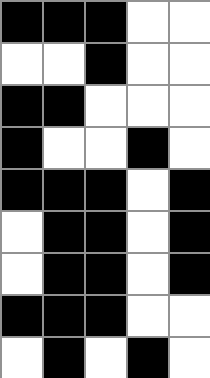[["black", "black", "black", "white", "white"], ["white", "white", "black", "white", "white"], ["black", "black", "white", "white", "white"], ["black", "white", "white", "black", "white"], ["black", "black", "black", "white", "black"], ["white", "black", "black", "white", "black"], ["white", "black", "black", "white", "black"], ["black", "black", "black", "white", "white"], ["white", "black", "white", "black", "white"]]